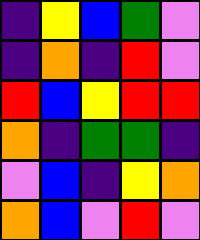[["indigo", "yellow", "blue", "green", "violet"], ["indigo", "orange", "indigo", "red", "violet"], ["red", "blue", "yellow", "red", "red"], ["orange", "indigo", "green", "green", "indigo"], ["violet", "blue", "indigo", "yellow", "orange"], ["orange", "blue", "violet", "red", "violet"]]